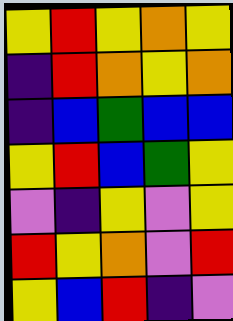[["yellow", "red", "yellow", "orange", "yellow"], ["indigo", "red", "orange", "yellow", "orange"], ["indigo", "blue", "green", "blue", "blue"], ["yellow", "red", "blue", "green", "yellow"], ["violet", "indigo", "yellow", "violet", "yellow"], ["red", "yellow", "orange", "violet", "red"], ["yellow", "blue", "red", "indigo", "violet"]]